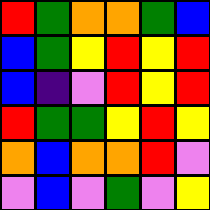[["red", "green", "orange", "orange", "green", "blue"], ["blue", "green", "yellow", "red", "yellow", "red"], ["blue", "indigo", "violet", "red", "yellow", "red"], ["red", "green", "green", "yellow", "red", "yellow"], ["orange", "blue", "orange", "orange", "red", "violet"], ["violet", "blue", "violet", "green", "violet", "yellow"]]